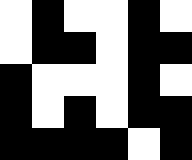[["white", "black", "white", "white", "black", "white"], ["white", "black", "black", "white", "black", "black"], ["black", "white", "white", "white", "black", "white"], ["black", "white", "black", "white", "black", "black"], ["black", "black", "black", "black", "white", "black"]]